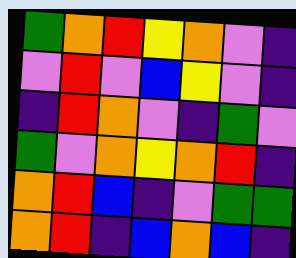[["green", "orange", "red", "yellow", "orange", "violet", "indigo"], ["violet", "red", "violet", "blue", "yellow", "violet", "indigo"], ["indigo", "red", "orange", "violet", "indigo", "green", "violet"], ["green", "violet", "orange", "yellow", "orange", "red", "indigo"], ["orange", "red", "blue", "indigo", "violet", "green", "green"], ["orange", "red", "indigo", "blue", "orange", "blue", "indigo"]]